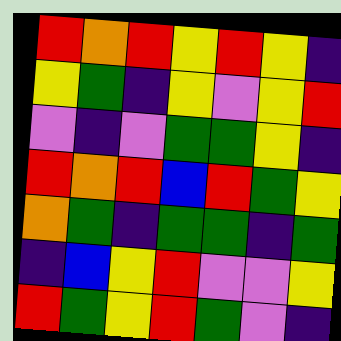[["red", "orange", "red", "yellow", "red", "yellow", "indigo"], ["yellow", "green", "indigo", "yellow", "violet", "yellow", "red"], ["violet", "indigo", "violet", "green", "green", "yellow", "indigo"], ["red", "orange", "red", "blue", "red", "green", "yellow"], ["orange", "green", "indigo", "green", "green", "indigo", "green"], ["indigo", "blue", "yellow", "red", "violet", "violet", "yellow"], ["red", "green", "yellow", "red", "green", "violet", "indigo"]]